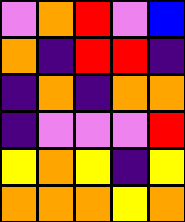[["violet", "orange", "red", "violet", "blue"], ["orange", "indigo", "red", "red", "indigo"], ["indigo", "orange", "indigo", "orange", "orange"], ["indigo", "violet", "violet", "violet", "red"], ["yellow", "orange", "yellow", "indigo", "yellow"], ["orange", "orange", "orange", "yellow", "orange"]]